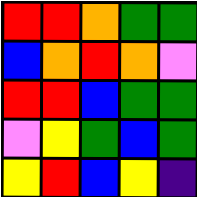[["red", "red", "orange", "green", "green"], ["blue", "orange", "red", "orange", "violet"], ["red", "red", "blue", "green", "green"], ["violet", "yellow", "green", "blue", "green"], ["yellow", "red", "blue", "yellow", "indigo"]]